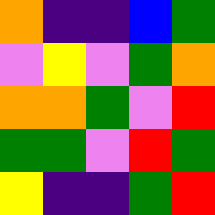[["orange", "indigo", "indigo", "blue", "green"], ["violet", "yellow", "violet", "green", "orange"], ["orange", "orange", "green", "violet", "red"], ["green", "green", "violet", "red", "green"], ["yellow", "indigo", "indigo", "green", "red"]]